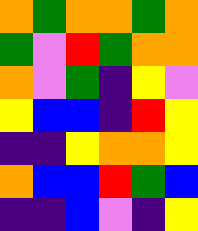[["orange", "green", "orange", "orange", "green", "orange"], ["green", "violet", "red", "green", "orange", "orange"], ["orange", "violet", "green", "indigo", "yellow", "violet"], ["yellow", "blue", "blue", "indigo", "red", "yellow"], ["indigo", "indigo", "yellow", "orange", "orange", "yellow"], ["orange", "blue", "blue", "red", "green", "blue"], ["indigo", "indigo", "blue", "violet", "indigo", "yellow"]]